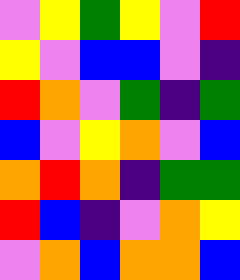[["violet", "yellow", "green", "yellow", "violet", "red"], ["yellow", "violet", "blue", "blue", "violet", "indigo"], ["red", "orange", "violet", "green", "indigo", "green"], ["blue", "violet", "yellow", "orange", "violet", "blue"], ["orange", "red", "orange", "indigo", "green", "green"], ["red", "blue", "indigo", "violet", "orange", "yellow"], ["violet", "orange", "blue", "orange", "orange", "blue"]]